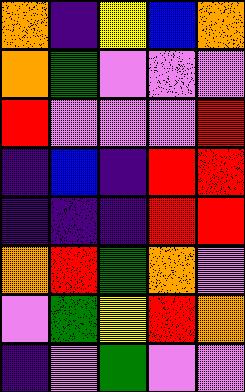[["orange", "indigo", "yellow", "blue", "orange"], ["orange", "green", "violet", "violet", "violet"], ["red", "violet", "violet", "violet", "red"], ["indigo", "blue", "indigo", "red", "red"], ["indigo", "indigo", "indigo", "red", "red"], ["orange", "red", "green", "orange", "violet"], ["violet", "green", "yellow", "red", "orange"], ["indigo", "violet", "green", "violet", "violet"]]